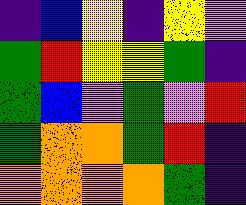[["indigo", "blue", "yellow", "indigo", "yellow", "violet"], ["green", "red", "yellow", "yellow", "green", "indigo"], ["green", "blue", "violet", "green", "violet", "red"], ["green", "orange", "orange", "green", "red", "indigo"], ["orange", "orange", "orange", "orange", "green", "indigo"]]